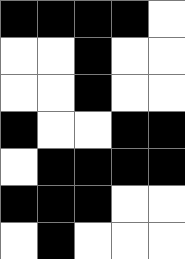[["black", "black", "black", "black", "white"], ["white", "white", "black", "white", "white"], ["white", "white", "black", "white", "white"], ["black", "white", "white", "black", "black"], ["white", "black", "black", "black", "black"], ["black", "black", "black", "white", "white"], ["white", "black", "white", "white", "white"]]